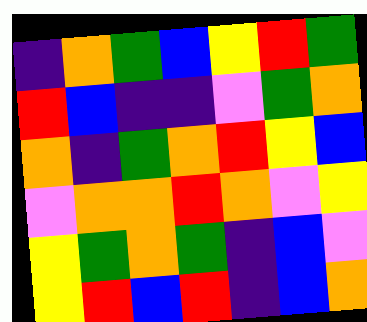[["indigo", "orange", "green", "blue", "yellow", "red", "green"], ["red", "blue", "indigo", "indigo", "violet", "green", "orange"], ["orange", "indigo", "green", "orange", "red", "yellow", "blue"], ["violet", "orange", "orange", "red", "orange", "violet", "yellow"], ["yellow", "green", "orange", "green", "indigo", "blue", "violet"], ["yellow", "red", "blue", "red", "indigo", "blue", "orange"]]